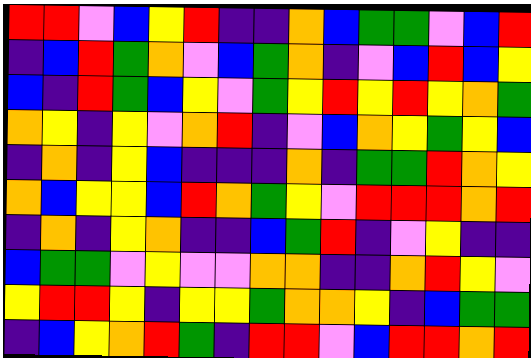[["red", "red", "violet", "blue", "yellow", "red", "indigo", "indigo", "orange", "blue", "green", "green", "violet", "blue", "red"], ["indigo", "blue", "red", "green", "orange", "violet", "blue", "green", "orange", "indigo", "violet", "blue", "red", "blue", "yellow"], ["blue", "indigo", "red", "green", "blue", "yellow", "violet", "green", "yellow", "red", "yellow", "red", "yellow", "orange", "green"], ["orange", "yellow", "indigo", "yellow", "violet", "orange", "red", "indigo", "violet", "blue", "orange", "yellow", "green", "yellow", "blue"], ["indigo", "orange", "indigo", "yellow", "blue", "indigo", "indigo", "indigo", "orange", "indigo", "green", "green", "red", "orange", "yellow"], ["orange", "blue", "yellow", "yellow", "blue", "red", "orange", "green", "yellow", "violet", "red", "red", "red", "orange", "red"], ["indigo", "orange", "indigo", "yellow", "orange", "indigo", "indigo", "blue", "green", "red", "indigo", "violet", "yellow", "indigo", "indigo"], ["blue", "green", "green", "violet", "yellow", "violet", "violet", "orange", "orange", "indigo", "indigo", "orange", "red", "yellow", "violet"], ["yellow", "red", "red", "yellow", "indigo", "yellow", "yellow", "green", "orange", "orange", "yellow", "indigo", "blue", "green", "green"], ["indigo", "blue", "yellow", "orange", "red", "green", "indigo", "red", "red", "violet", "blue", "red", "red", "orange", "red"]]